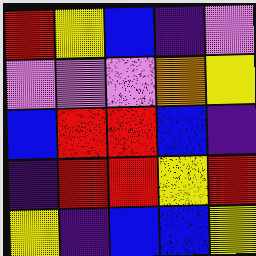[["red", "yellow", "blue", "indigo", "violet"], ["violet", "violet", "violet", "orange", "yellow"], ["blue", "red", "red", "blue", "indigo"], ["indigo", "red", "red", "yellow", "red"], ["yellow", "indigo", "blue", "blue", "yellow"]]